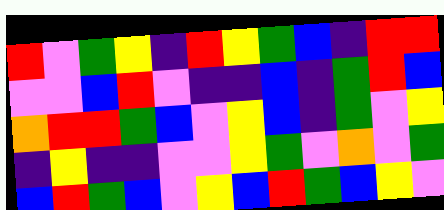[["red", "violet", "green", "yellow", "indigo", "red", "yellow", "green", "blue", "indigo", "red", "red"], ["violet", "violet", "blue", "red", "violet", "indigo", "indigo", "blue", "indigo", "green", "red", "blue"], ["orange", "red", "red", "green", "blue", "violet", "yellow", "blue", "indigo", "green", "violet", "yellow"], ["indigo", "yellow", "indigo", "indigo", "violet", "violet", "yellow", "green", "violet", "orange", "violet", "green"], ["blue", "red", "green", "blue", "violet", "yellow", "blue", "red", "green", "blue", "yellow", "violet"]]